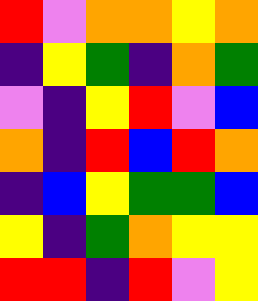[["red", "violet", "orange", "orange", "yellow", "orange"], ["indigo", "yellow", "green", "indigo", "orange", "green"], ["violet", "indigo", "yellow", "red", "violet", "blue"], ["orange", "indigo", "red", "blue", "red", "orange"], ["indigo", "blue", "yellow", "green", "green", "blue"], ["yellow", "indigo", "green", "orange", "yellow", "yellow"], ["red", "red", "indigo", "red", "violet", "yellow"]]